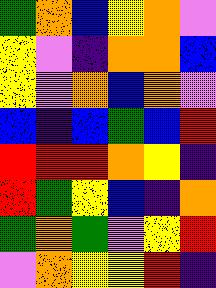[["green", "orange", "blue", "yellow", "orange", "violet"], ["yellow", "violet", "indigo", "orange", "orange", "blue"], ["yellow", "violet", "orange", "blue", "orange", "violet"], ["blue", "indigo", "blue", "green", "blue", "red"], ["red", "red", "red", "orange", "yellow", "indigo"], ["red", "green", "yellow", "blue", "indigo", "orange"], ["green", "orange", "green", "violet", "yellow", "red"], ["violet", "orange", "yellow", "yellow", "red", "indigo"]]